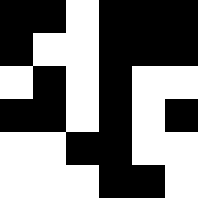[["black", "black", "white", "black", "black", "black"], ["black", "white", "white", "black", "black", "black"], ["white", "black", "white", "black", "white", "white"], ["black", "black", "white", "black", "white", "black"], ["white", "white", "black", "black", "white", "white"], ["white", "white", "white", "black", "black", "white"]]